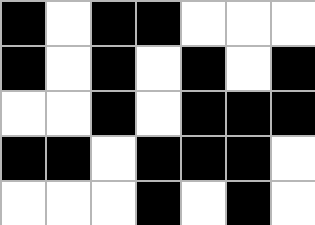[["black", "white", "black", "black", "white", "white", "white"], ["black", "white", "black", "white", "black", "white", "black"], ["white", "white", "black", "white", "black", "black", "black"], ["black", "black", "white", "black", "black", "black", "white"], ["white", "white", "white", "black", "white", "black", "white"]]